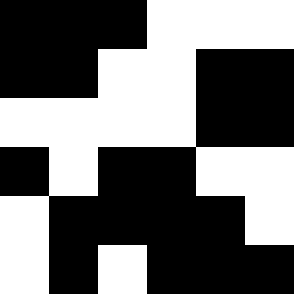[["black", "black", "black", "white", "white", "white"], ["black", "black", "white", "white", "black", "black"], ["white", "white", "white", "white", "black", "black"], ["black", "white", "black", "black", "white", "white"], ["white", "black", "black", "black", "black", "white"], ["white", "black", "white", "black", "black", "black"]]